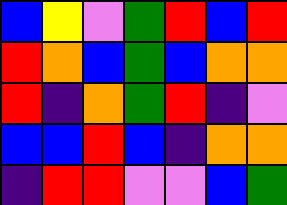[["blue", "yellow", "violet", "green", "red", "blue", "red"], ["red", "orange", "blue", "green", "blue", "orange", "orange"], ["red", "indigo", "orange", "green", "red", "indigo", "violet"], ["blue", "blue", "red", "blue", "indigo", "orange", "orange"], ["indigo", "red", "red", "violet", "violet", "blue", "green"]]